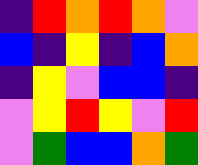[["indigo", "red", "orange", "red", "orange", "violet"], ["blue", "indigo", "yellow", "indigo", "blue", "orange"], ["indigo", "yellow", "violet", "blue", "blue", "indigo"], ["violet", "yellow", "red", "yellow", "violet", "red"], ["violet", "green", "blue", "blue", "orange", "green"]]